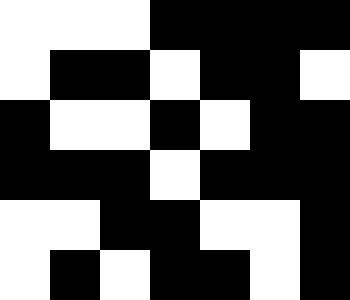[["white", "white", "white", "black", "black", "black", "black"], ["white", "black", "black", "white", "black", "black", "white"], ["black", "white", "white", "black", "white", "black", "black"], ["black", "black", "black", "white", "black", "black", "black"], ["white", "white", "black", "black", "white", "white", "black"], ["white", "black", "white", "black", "black", "white", "black"]]